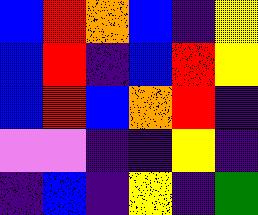[["blue", "red", "orange", "blue", "indigo", "yellow"], ["blue", "red", "indigo", "blue", "red", "yellow"], ["blue", "red", "blue", "orange", "red", "indigo"], ["violet", "violet", "indigo", "indigo", "yellow", "indigo"], ["indigo", "blue", "indigo", "yellow", "indigo", "green"]]